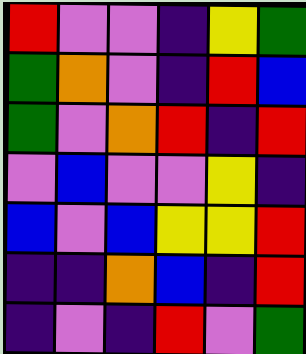[["red", "violet", "violet", "indigo", "yellow", "green"], ["green", "orange", "violet", "indigo", "red", "blue"], ["green", "violet", "orange", "red", "indigo", "red"], ["violet", "blue", "violet", "violet", "yellow", "indigo"], ["blue", "violet", "blue", "yellow", "yellow", "red"], ["indigo", "indigo", "orange", "blue", "indigo", "red"], ["indigo", "violet", "indigo", "red", "violet", "green"]]